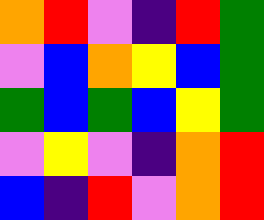[["orange", "red", "violet", "indigo", "red", "green"], ["violet", "blue", "orange", "yellow", "blue", "green"], ["green", "blue", "green", "blue", "yellow", "green"], ["violet", "yellow", "violet", "indigo", "orange", "red"], ["blue", "indigo", "red", "violet", "orange", "red"]]